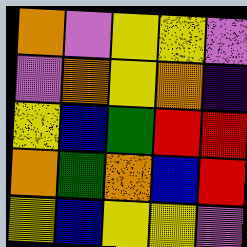[["orange", "violet", "yellow", "yellow", "violet"], ["violet", "orange", "yellow", "orange", "indigo"], ["yellow", "blue", "green", "red", "red"], ["orange", "green", "orange", "blue", "red"], ["yellow", "blue", "yellow", "yellow", "violet"]]